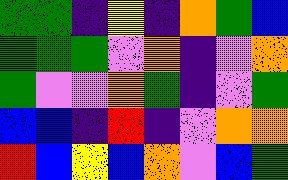[["green", "green", "indigo", "yellow", "indigo", "orange", "green", "blue"], ["green", "green", "green", "violet", "orange", "indigo", "violet", "orange"], ["green", "violet", "violet", "orange", "green", "indigo", "violet", "green"], ["blue", "blue", "indigo", "red", "indigo", "violet", "orange", "orange"], ["red", "blue", "yellow", "blue", "orange", "violet", "blue", "green"]]